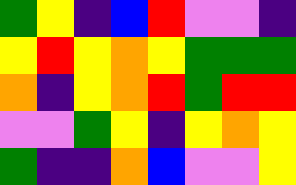[["green", "yellow", "indigo", "blue", "red", "violet", "violet", "indigo"], ["yellow", "red", "yellow", "orange", "yellow", "green", "green", "green"], ["orange", "indigo", "yellow", "orange", "red", "green", "red", "red"], ["violet", "violet", "green", "yellow", "indigo", "yellow", "orange", "yellow"], ["green", "indigo", "indigo", "orange", "blue", "violet", "violet", "yellow"]]